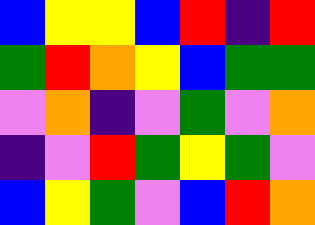[["blue", "yellow", "yellow", "blue", "red", "indigo", "red"], ["green", "red", "orange", "yellow", "blue", "green", "green"], ["violet", "orange", "indigo", "violet", "green", "violet", "orange"], ["indigo", "violet", "red", "green", "yellow", "green", "violet"], ["blue", "yellow", "green", "violet", "blue", "red", "orange"]]